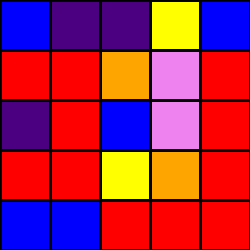[["blue", "indigo", "indigo", "yellow", "blue"], ["red", "red", "orange", "violet", "red"], ["indigo", "red", "blue", "violet", "red"], ["red", "red", "yellow", "orange", "red"], ["blue", "blue", "red", "red", "red"]]